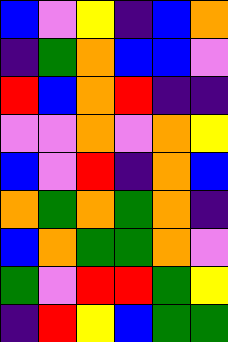[["blue", "violet", "yellow", "indigo", "blue", "orange"], ["indigo", "green", "orange", "blue", "blue", "violet"], ["red", "blue", "orange", "red", "indigo", "indigo"], ["violet", "violet", "orange", "violet", "orange", "yellow"], ["blue", "violet", "red", "indigo", "orange", "blue"], ["orange", "green", "orange", "green", "orange", "indigo"], ["blue", "orange", "green", "green", "orange", "violet"], ["green", "violet", "red", "red", "green", "yellow"], ["indigo", "red", "yellow", "blue", "green", "green"]]